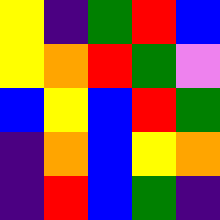[["yellow", "indigo", "green", "red", "blue"], ["yellow", "orange", "red", "green", "violet"], ["blue", "yellow", "blue", "red", "green"], ["indigo", "orange", "blue", "yellow", "orange"], ["indigo", "red", "blue", "green", "indigo"]]